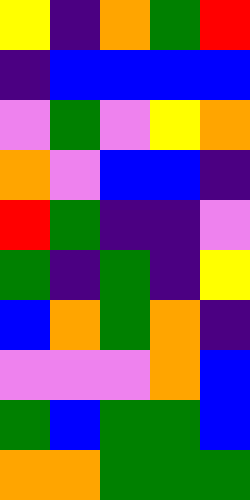[["yellow", "indigo", "orange", "green", "red"], ["indigo", "blue", "blue", "blue", "blue"], ["violet", "green", "violet", "yellow", "orange"], ["orange", "violet", "blue", "blue", "indigo"], ["red", "green", "indigo", "indigo", "violet"], ["green", "indigo", "green", "indigo", "yellow"], ["blue", "orange", "green", "orange", "indigo"], ["violet", "violet", "violet", "orange", "blue"], ["green", "blue", "green", "green", "blue"], ["orange", "orange", "green", "green", "green"]]